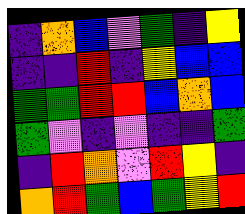[["indigo", "orange", "blue", "violet", "green", "indigo", "yellow"], ["indigo", "indigo", "red", "indigo", "yellow", "blue", "blue"], ["green", "green", "red", "red", "blue", "orange", "blue"], ["green", "violet", "indigo", "violet", "indigo", "indigo", "green"], ["indigo", "red", "orange", "violet", "red", "yellow", "indigo"], ["orange", "red", "green", "blue", "green", "yellow", "red"]]